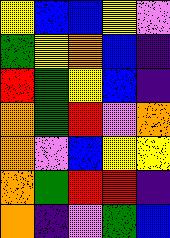[["yellow", "blue", "blue", "yellow", "violet"], ["green", "yellow", "orange", "blue", "indigo"], ["red", "green", "yellow", "blue", "indigo"], ["orange", "green", "red", "violet", "orange"], ["orange", "violet", "blue", "yellow", "yellow"], ["orange", "green", "red", "red", "indigo"], ["orange", "indigo", "violet", "green", "blue"]]